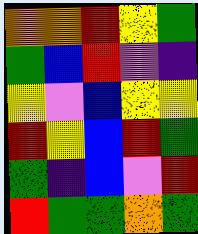[["orange", "orange", "red", "yellow", "green"], ["green", "blue", "red", "violet", "indigo"], ["yellow", "violet", "blue", "yellow", "yellow"], ["red", "yellow", "blue", "red", "green"], ["green", "indigo", "blue", "violet", "red"], ["red", "green", "green", "orange", "green"]]